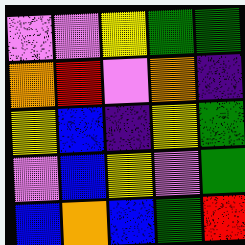[["violet", "violet", "yellow", "green", "green"], ["orange", "red", "violet", "orange", "indigo"], ["yellow", "blue", "indigo", "yellow", "green"], ["violet", "blue", "yellow", "violet", "green"], ["blue", "orange", "blue", "green", "red"]]